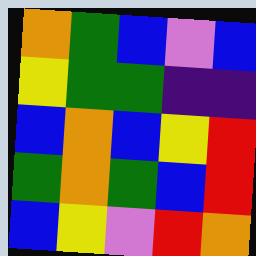[["orange", "green", "blue", "violet", "blue"], ["yellow", "green", "green", "indigo", "indigo"], ["blue", "orange", "blue", "yellow", "red"], ["green", "orange", "green", "blue", "red"], ["blue", "yellow", "violet", "red", "orange"]]